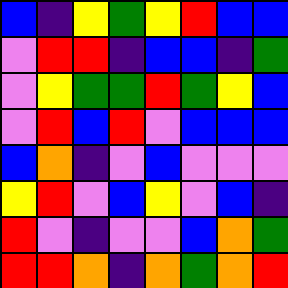[["blue", "indigo", "yellow", "green", "yellow", "red", "blue", "blue"], ["violet", "red", "red", "indigo", "blue", "blue", "indigo", "green"], ["violet", "yellow", "green", "green", "red", "green", "yellow", "blue"], ["violet", "red", "blue", "red", "violet", "blue", "blue", "blue"], ["blue", "orange", "indigo", "violet", "blue", "violet", "violet", "violet"], ["yellow", "red", "violet", "blue", "yellow", "violet", "blue", "indigo"], ["red", "violet", "indigo", "violet", "violet", "blue", "orange", "green"], ["red", "red", "orange", "indigo", "orange", "green", "orange", "red"]]